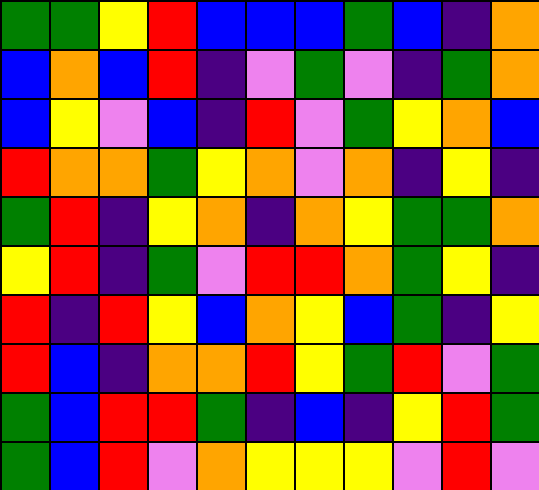[["green", "green", "yellow", "red", "blue", "blue", "blue", "green", "blue", "indigo", "orange"], ["blue", "orange", "blue", "red", "indigo", "violet", "green", "violet", "indigo", "green", "orange"], ["blue", "yellow", "violet", "blue", "indigo", "red", "violet", "green", "yellow", "orange", "blue"], ["red", "orange", "orange", "green", "yellow", "orange", "violet", "orange", "indigo", "yellow", "indigo"], ["green", "red", "indigo", "yellow", "orange", "indigo", "orange", "yellow", "green", "green", "orange"], ["yellow", "red", "indigo", "green", "violet", "red", "red", "orange", "green", "yellow", "indigo"], ["red", "indigo", "red", "yellow", "blue", "orange", "yellow", "blue", "green", "indigo", "yellow"], ["red", "blue", "indigo", "orange", "orange", "red", "yellow", "green", "red", "violet", "green"], ["green", "blue", "red", "red", "green", "indigo", "blue", "indigo", "yellow", "red", "green"], ["green", "blue", "red", "violet", "orange", "yellow", "yellow", "yellow", "violet", "red", "violet"]]